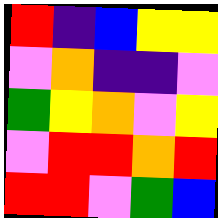[["red", "indigo", "blue", "yellow", "yellow"], ["violet", "orange", "indigo", "indigo", "violet"], ["green", "yellow", "orange", "violet", "yellow"], ["violet", "red", "red", "orange", "red"], ["red", "red", "violet", "green", "blue"]]